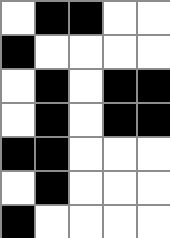[["white", "black", "black", "white", "white"], ["black", "white", "white", "white", "white"], ["white", "black", "white", "black", "black"], ["white", "black", "white", "black", "black"], ["black", "black", "white", "white", "white"], ["white", "black", "white", "white", "white"], ["black", "white", "white", "white", "white"]]